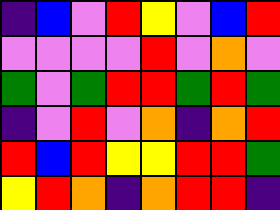[["indigo", "blue", "violet", "red", "yellow", "violet", "blue", "red"], ["violet", "violet", "violet", "violet", "red", "violet", "orange", "violet"], ["green", "violet", "green", "red", "red", "green", "red", "green"], ["indigo", "violet", "red", "violet", "orange", "indigo", "orange", "red"], ["red", "blue", "red", "yellow", "yellow", "red", "red", "green"], ["yellow", "red", "orange", "indigo", "orange", "red", "red", "indigo"]]